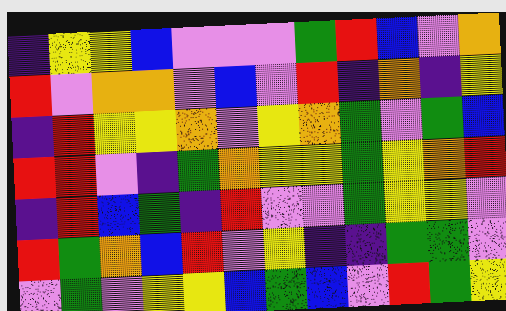[["indigo", "yellow", "yellow", "blue", "violet", "violet", "violet", "green", "red", "blue", "violet", "orange"], ["red", "violet", "orange", "orange", "violet", "blue", "violet", "red", "indigo", "orange", "indigo", "yellow"], ["indigo", "red", "yellow", "yellow", "orange", "violet", "yellow", "orange", "green", "violet", "green", "blue"], ["red", "red", "violet", "indigo", "green", "orange", "yellow", "yellow", "green", "yellow", "orange", "red"], ["indigo", "red", "blue", "green", "indigo", "red", "violet", "violet", "green", "yellow", "yellow", "violet"], ["red", "green", "orange", "blue", "red", "violet", "yellow", "indigo", "indigo", "green", "green", "violet"], ["violet", "green", "violet", "yellow", "yellow", "blue", "green", "blue", "violet", "red", "green", "yellow"]]